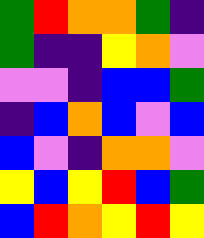[["green", "red", "orange", "orange", "green", "indigo"], ["green", "indigo", "indigo", "yellow", "orange", "violet"], ["violet", "violet", "indigo", "blue", "blue", "green"], ["indigo", "blue", "orange", "blue", "violet", "blue"], ["blue", "violet", "indigo", "orange", "orange", "violet"], ["yellow", "blue", "yellow", "red", "blue", "green"], ["blue", "red", "orange", "yellow", "red", "yellow"]]